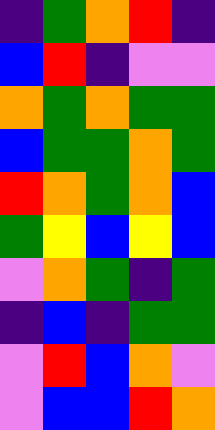[["indigo", "green", "orange", "red", "indigo"], ["blue", "red", "indigo", "violet", "violet"], ["orange", "green", "orange", "green", "green"], ["blue", "green", "green", "orange", "green"], ["red", "orange", "green", "orange", "blue"], ["green", "yellow", "blue", "yellow", "blue"], ["violet", "orange", "green", "indigo", "green"], ["indigo", "blue", "indigo", "green", "green"], ["violet", "red", "blue", "orange", "violet"], ["violet", "blue", "blue", "red", "orange"]]